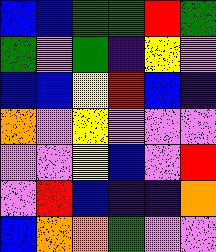[["blue", "blue", "green", "green", "red", "green"], ["green", "violet", "green", "indigo", "yellow", "violet"], ["blue", "blue", "yellow", "red", "blue", "indigo"], ["orange", "violet", "yellow", "violet", "violet", "violet"], ["violet", "violet", "yellow", "blue", "violet", "red"], ["violet", "red", "blue", "indigo", "indigo", "orange"], ["blue", "orange", "orange", "green", "violet", "violet"]]